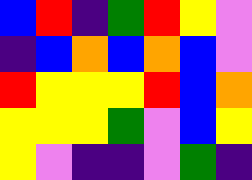[["blue", "red", "indigo", "green", "red", "yellow", "violet"], ["indigo", "blue", "orange", "blue", "orange", "blue", "violet"], ["red", "yellow", "yellow", "yellow", "red", "blue", "orange"], ["yellow", "yellow", "yellow", "green", "violet", "blue", "yellow"], ["yellow", "violet", "indigo", "indigo", "violet", "green", "indigo"]]